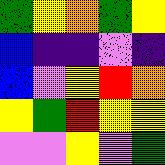[["green", "yellow", "orange", "green", "yellow"], ["blue", "indigo", "indigo", "violet", "indigo"], ["blue", "violet", "yellow", "red", "orange"], ["yellow", "green", "red", "yellow", "yellow"], ["violet", "violet", "yellow", "violet", "green"]]